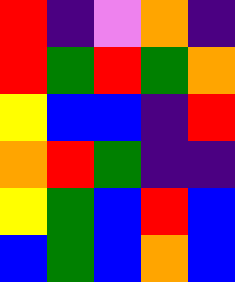[["red", "indigo", "violet", "orange", "indigo"], ["red", "green", "red", "green", "orange"], ["yellow", "blue", "blue", "indigo", "red"], ["orange", "red", "green", "indigo", "indigo"], ["yellow", "green", "blue", "red", "blue"], ["blue", "green", "blue", "orange", "blue"]]